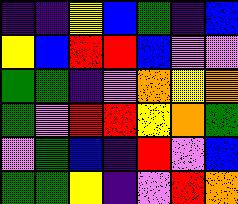[["indigo", "indigo", "yellow", "blue", "green", "indigo", "blue"], ["yellow", "blue", "red", "red", "blue", "violet", "violet"], ["green", "green", "indigo", "violet", "orange", "yellow", "orange"], ["green", "violet", "red", "red", "yellow", "orange", "green"], ["violet", "green", "blue", "indigo", "red", "violet", "blue"], ["green", "green", "yellow", "indigo", "violet", "red", "orange"]]